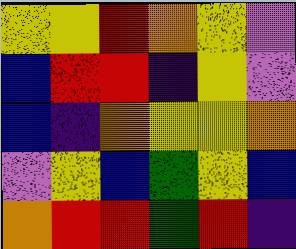[["yellow", "yellow", "red", "orange", "yellow", "violet"], ["blue", "red", "red", "indigo", "yellow", "violet"], ["blue", "indigo", "orange", "yellow", "yellow", "orange"], ["violet", "yellow", "blue", "green", "yellow", "blue"], ["orange", "red", "red", "green", "red", "indigo"]]